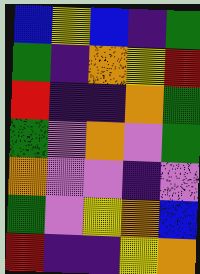[["blue", "yellow", "blue", "indigo", "green"], ["green", "indigo", "orange", "yellow", "red"], ["red", "indigo", "indigo", "orange", "green"], ["green", "violet", "orange", "violet", "green"], ["orange", "violet", "violet", "indigo", "violet"], ["green", "violet", "yellow", "orange", "blue"], ["red", "indigo", "indigo", "yellow", "orange"]]